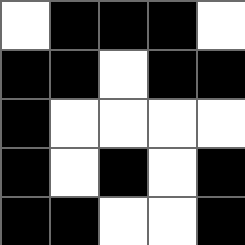[["white", "black", "black", "black", "white"], ["black", "black", "white", "black", "black"], ["black", "white", "white", "white", "white"], ["black", "white", "black", "white", "black"], ["black", "black", "white", "white", "black"]]